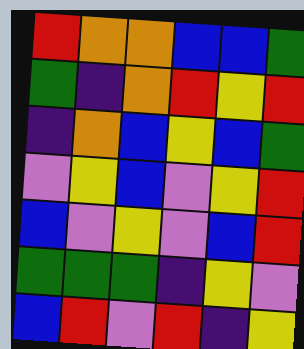[["red", "orange", "orange", "blue", "blue", "green"], ["green", "indigo", "orange", "red", "yellow", "red"], ["indigo", "orange", "blue", "yellow", "blue", "green"], ["violet", "yellow", "blue", "violet", "yellow", "red"], ["blue", "violet", "yellow", "violet", "blue", "red"], ["green", "green", "green", "indigo", "yellow", "violet"], ["blue", "red", "violet", "red", "indigo", "yellow"]]